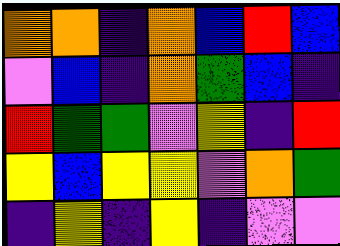[["orange", "orange", "indigo", "orange", "blue", "red", "blue"], ["violet", "blue", "indigo", "orange", "green", "blue", "indigo"], ["red", "green", "green", "violet", "yellow", "indigo", "red"], ["yellow", "blue", "yellow", "yellow", "violet", "orange", "green"], ["indigo", "yellow", "indigo", "yellow", "indigo", "violet", "violet"]]